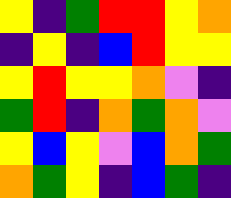[["yellow", "indigo", "green", "red", "red", "yellow", "orange"], ["indigo", "yellow", "indigo", "blue", "red", "yellow", "yellow"], ["yellow", "red", "yellow", "yellow", "orange", "violet", "indigo"], ["green", "red", "indigo", "orange", "green", "orange", "violet"], ["yellow", "blue", "yellow", "violet", "blue", "orange", "green"], ["orange", "green", "yellow", "indigo", "blue", "green", "indigo"]]